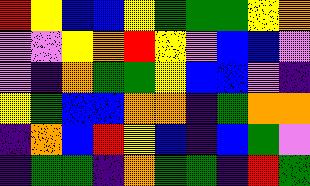[["red", "yellow", "blue", "blue", "yellow", "green", "green", "green", "yellow", "orange"], ["violet", "violet", "yellow", "orange", "red", "yellow", "violet", "blue", "blue", "violet"], ["violet", "indigo", "orange", "green", "green", "yellow", "blue", "blue", "violet", "indigo"], ["yellow", "green", "blue", "blue", "orange", "orange", "indigo", "green", "orange", "orange"], ["indigo", "orange", "blue", "red", "yellow", "blue", "indigo", "blue", "green", "violet"], ["indigo", "green", "green", "indigo", "orange", "green", "green", "indigo", "red", "green"]]